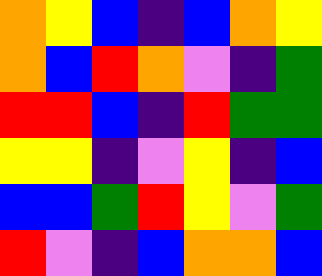[["orange", "yellow", "blue", "indigo", "blue", "orange", "yellow"], ["orange", "blue", "red", "orange", "violet", "indigo", "green"], ["red", "red", "blue", "indigo", "red", "green", "green"], ["yellow", "yellow", "indigo", "violet", "yellow", "indigo", "blue"], ["blue", "blue", "green", "red", "yellow", "violet", "green"], ["red", "violet", "indigo", "blue", "orange", "orange", "blue"]]